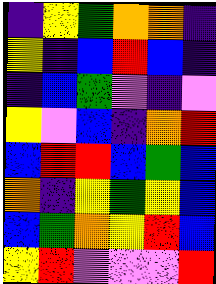[["indigo", "yellow", "green", "orange", "orange", "indigo"], ["yellow", "indigo", "blue", "red", "blue", "indigo"], ["indigo", "blue", "green", "violet", "indigo", "violet"], ["yellow", "violet", "blue", "indigo", "orange", "red"], ["blue", "red", "red", "blue", "green", "blue"], ["orange", "indigo", "yellow", "green", "yellow", "blue"], ["blue", "green", "orange", "yellow", "red", "blue"], ["yellow", "red", "violet", "violet", "violet", "red"]]